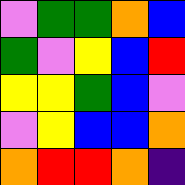[["violet", "green", "green", "orange", "blue"], ["green", "violet", "yellow", "blue", "red"], ["yellow", "yellow", "green", "blue", "violet"], ["violet", "yellow", "blue", "blue", "orange"], ["orange", "red", "red", "orange", "indigo"]]